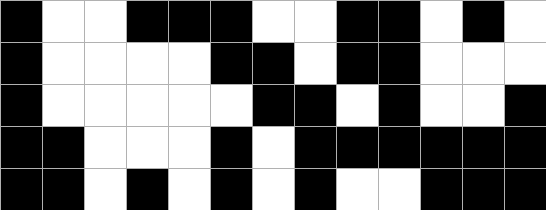[["black", "white", "white", "black", "black", "black", "white", "white", "black", "black", "white", "black", "white"], ["black", "white", "white", "white", "white", "black", "black", "white", "black", "black", "white", "white", "white"], ["black", "white", "white", "white", "white", "white", "black", "black", "white", "black", "white", "white", "black"], ["black", "black", "white", "white", "white", "black", "white", "black", "black", "black", "black", "black", "black"], ["black", "black", "white", "black", "white", "black", "white", "black", "white", "white", "black", "black", "black"]]